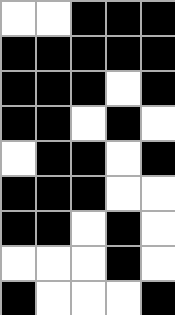[["white", "white", "black", "black", "black"], ["black", "black", "black", "black", "black"], ["black", "black", "black", "white", "black"], ["black", "black", "white", "black", "white"], ["white", "black", "black", "white", "black"], ["black", "black", "black", "white", "white"], ["black", "black", "white", "black", "white"], ["white", "white", "white", "black", "white"], ["black", "white", "white", "white", "black"]]